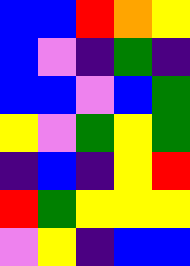[["blue", "blue", "red", "orange", "yellow"], ["blue", "violet", "indigo", "green", "indigo"], ["blue", "blue", "violet", "blue", "green"], ["yellow", "violet", "green", "yellow", "green"], ["indigo", "blue", "indigo", "yellow", "red"], ["red", "green", "yellow", "yellow", "yellow"], ["violet", "yellow", "indigo", "blue", "blue"]]